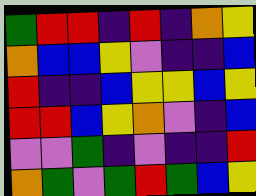[["green", "red", "red", "indigo", "red", "indigo", "orange", "yellow"], ["orange", "blue", "blue", "yellow", "violet", "indigo", "indigo", "blue"], ["red", "indigo", "indigo", "blue", "yellow", "yellow", "blue", "yellow"], ["red", "red", "blue", "yellow", "orange", "violet", "indigo", "blue"], ["violet", "violet", "green", "indigo", "violet", "indigo", "indigo", "red"], ["orange", "green", "violet", "green", "red", "green", "blue", "yellow"]]